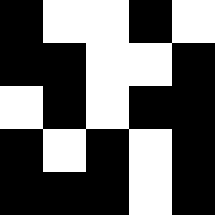[["black", "white", "white", "black", "white"], ["black", "black", "white", "white", "black"], ["white", "black", "white", "black", "black"], ["black", "white", "black", "white", "black"], ["black", "black", "black", "white", "black"]]